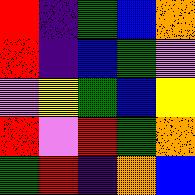[["red", "indigo", "green", "blue", "orange"], ["red", "indigo", "blue", "green", "violet"], ["violet", "yellow", "green", "blue", "yellow"], ["red", "violet", "red", "green", "orange"], ["green", "red", "indigo", "orange", "blue"]]